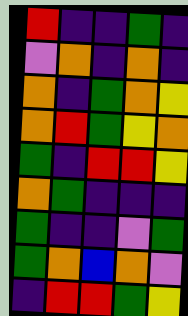[["red", "indigo", "indigo", "green", "indigo"], ["violet", "orange", "indigo", "orange", "indigo"], ["orange", "indigo", "green", "orange", "yellow"], ["orange", "red", "green", "yellow", "orange"], ["green", "indigo", "red", "red", "yellow"], ["orange", "green", "indigo", "indigo", "indigo"], ["green", "indigo", "indigo", "violet", "green"], ["green", "orange", "blue", "orange", "violet"], ["indigo", "red", "red", "green", "yellow"]]